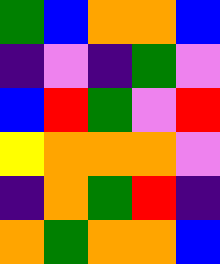[["green", "blue", "orange", "orange", "blue"], ["indigo", "violet", "indigo", "green", "violet"], ["blue", "red", "green", "violet", "red"], ["yellow", "orange", "orange", "orange", "violet"], ["indigo", "orange", "green", "red", "indigo"], ["orange", "green", "orange", "orange", "blue"]]